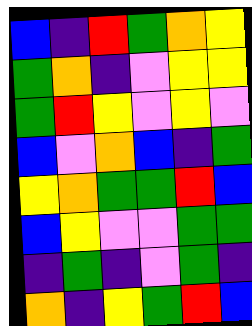[["blue", "indigo", "red", "green", "orange", "yellow"], ["green", "orange", "indigo", "violet", "yellow", "yellow"], ["green", "red", "yellow", "violet", "yellow", "violet"], ["blue", "violet", "orange", "blue", "indigo", "green"], ["yellow", "orange", "green", "green", "red", "blue"], ["blue", "yellow", "violet", "violet", "green", "green"], ["indigo", "green", "indigo", "violet", "green", "indigo"], ["orange", "indigo", "yellow", "green", "red", "blue"]]